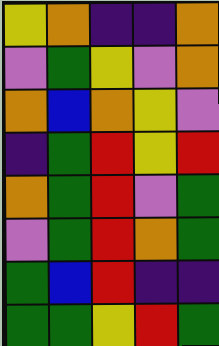[["yellow", "orange", "indigo", "indigo", "orange"], ["violet", "green", "yellow", "violet", "orange"], ["orange", "blue", "orange", "yellow", "violet"], ["indigo", "green", "red", "yellow", "red"], ["orange", "green", "red", "violet", "green"], ["violet", "green", "red", "orange", "green"], ["green", "blue", "red", "indigo", "indigo"], ["green", "green", "yellow", "red", "green"]]